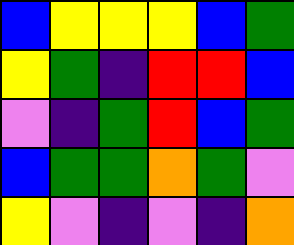[["blue", "yellow", "yellow", "yellow", "blue", "green"], ["yellow", "green", "indigo", "red", "red", "blue"], ["violet", "indigo", "green", "red", "blue", "green"], ["blue", "green", "green", "orange", "green", "violet"], ["yellow", "violet", "indigo", "violet", "indigo", "orange"]]